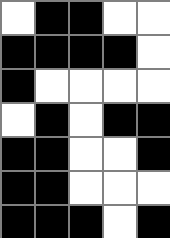[["white", "black", "black", "white", "white"], ["black", "black", "black", "black", "white"], ["black", "white", "white", "white", "white"], ["white", "black", "white", "black", "black"], ["black", "black", "white", "white", "black"], ["black", "black", "white", "white", "white"], ["black", "black", "black", "white", "black"]]